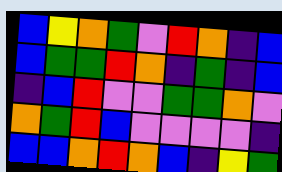[["blue", "yellow", "orange", "green", "violet", "red", "orange", "indigo", "blue"], ["blue", "green", "green", "red", "orange", "indigo", "green", "indigo", "blue"], ["indigo", "blue", "red", "violet", "violet", "green", "green", "orange", "violet"], ["orange", "green", "red", "blue", "violet", "violet", "violet", "violet", "indigo"], ["blue", "blue", "orange", "red", "orange", "blue", "indigo", "yellow", "green"]]